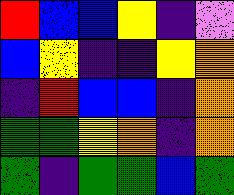[["red", "blue", "blue", "yellow", "indigo", "violet"], ["blue", "yellow", "indigo", "indigo", "yellow", "orange"], ["indigo", "red", "blue", "blue", "indigo", "orange"], ["green", "green", "yellow", "orange", "indigo", "orange"], ["green", "indigo", "green", "green", "blue", "green"]]